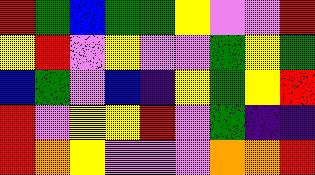[["red", "green", "blue", "green", "green", "yellow", "violet", "violet", "red"], ["yellow", "red", "violet", "yellow", "violet", "violet", "green", "yellow", "green"], ["blue", "green", "violet", "blue", "indigo", "yellow", "green", "yellow", "red"], ["red", "violet", "yellow", "yellow", "red", "violet", "green", "indigo", "indigo"], ["red", "orange", "yellow", "violet", "violet", "violet", "orange", "orange", "red"]]